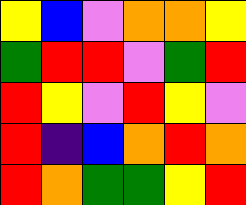[["yellow", "blue", "violet", "orange", "orange", "yellow"], ["green", "red", "red", "violet", "green", "red"], ["red", "yellow", "violet", "red", "yellow", "violet"], ["red", "indigo", "blue", "orange", "red", "orange"], ["red", "orange", "green", "green", "yellow", "red"]]